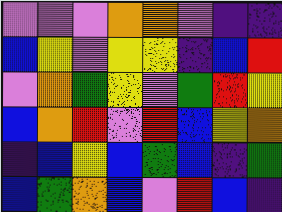[["violet", "violet", "violet", "orange", "orange", "violet", "indigo", "indigo"], ["blue", "yellow", "violet", "yellow", "yellow", "indigo", "blue", "red"], ["violet", "orange", "green", "yellow", "violet", "green", "red", "yellow"], ["blue", "orange", "red", "violet", "red", "blue", "yellow", "orange"], ["indigo", "blue", "yellow", "blue", "green", "blue", "indigo", "green"], ["blue", "green", "orange", "blue", "violet", "red", "blue", "indigo"]]